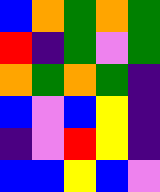[["blue", "orange", "green", "orange", "green"], ["red", "indigo", "green", "violet", "green"], ["orange", "green", "orange", "green", "indigo"], ["blue", "violet", "blue", "yellow", "indigo"], ["indigo", "violet", "red", "yellow", "indigo"], ["blue", "blue", "yellow", "blue", "violet"]]